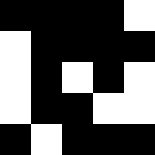[["black", "black", "black", "black", "white"], ["white", "black", "black", "black", "black"], ["white", "black", "white", "black", "white"], ["white", "black", "black", "white", "white"], ["black", "white", "black", "black", "black"]]